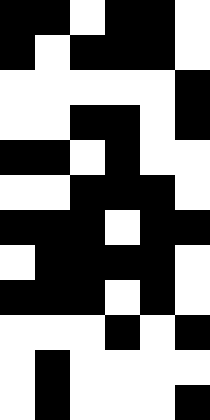[["black", "black", "white", "black", "black", "white"], ["black", "white", "black", "black", "black", "white"], ["white", "white", "white", "white", "white", "black"], ["white", "white", "black", "black", "white", "black"], ["black", "black", "white", "black", "white", "white"], ["white", "white", "black", "black", "black", "white"], ["black", "black", "black", "white", "black", "black"], ["white", "black", "black", "black", "black", "white"], ["black", "black", "black", "white", "black", "white"], ["white", "white", "white", "black", "white", "black"], ["white", "black", "white", "white", "white", "white"], ["white", "black", "white", "white", "white", "black"]]